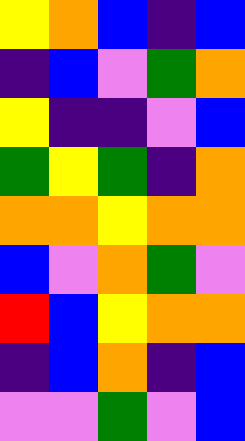[["yellow", "orange", "blue", "indigo", "blue"], ["indigo", "blue", "violet", "green", "orange"], ["yellow", "indigo", "indigo", "violet", "blue"], ["green", "yellow", "green", "indigo", "orange"], ["orange", "orange", "yellow", "orange", "orange"], ["blue", "violet", "orange", "green", "violet"], ["red", "blue", "yellow", "orange", "orange"], ["indigo", "blue", "orange", "indigo", "blue"], ["violet", "violet", "green", "violet", "blue"]]